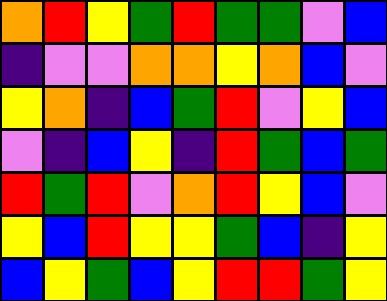[["orange", "red", "yellow", "green", "red", "green", "green", "violet", "blue"], ["indigo", "violet", "violet", "orange", "orange", "yellow", "orange", "blue", "violet"], ["yellow", "orange", "indigo", "blue", "green", "red", "violet", "yellow", "blue"], ["violet", "indigo", "blue", "yellow", "indigo", "red", "green", "blue", "green"], ["red", "green", "red", "violet", "orange", "red", "yellow", "blue", "violet"], ["yellow", "blue", "red", "yellow", "yellow", "green", "blue", "indigo", "yellow"], ["blue", "yellow", "green", "blue", "yellow", "red", "red", "green", "yellow"]]